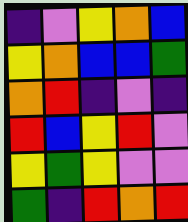[["indigo", "violet", "yellow", "orange", "blue"], ["yellow", "orange", "blue", "blue", "green"], ["orange", "red", "indigo", "violet", "indigo"], ["red", "blue", "yellow", "red", "violet"], ["yellow", "green", "yellow", "violet", "violet"], ["green", "indigo", "red", "orange", "red"]]